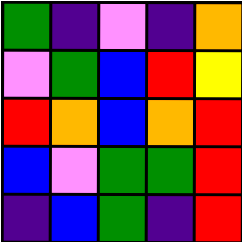[["green", "indigo", "violet", "indigo", "orange"], ["violet", "green", "blue", "red", "yellow"], ["red", "orange", "blue", "orange", "red"], ["blue", "violet", "green", "green", "red"], ["indigo", "blue", "green", "indigo", "red"]]